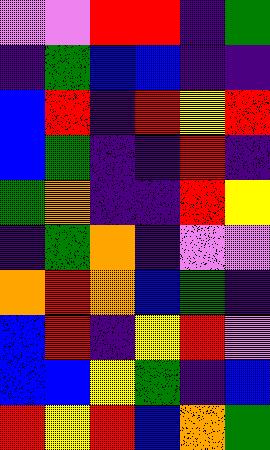[["violet", "violet", "red", "red", "indigo", "green"], ["indigo", "green", "blue", "blue", "indigo", "indigo"], ["blue", "red", "indigo", "red", "yellow", "red"], ["blue", "green", "indigo", "indigo", "red", "indigo"], ["green", "orange", "indigo", "indigo", "red", "yellow"], ["indigo", "green", "orange", "indigo", "violet", "violet"], ["orange", "red", "orange", "blue", "green", "indigo"], ["blue", "red", "indigo", "yellow", "red", "violet"], ["blue", "blue", "yellow", "green", "indigo", "blue"], ["red", "yellow", "red", "blue", "orange", "green"]]